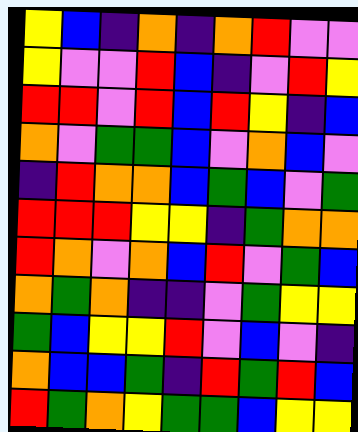[["yellow", "blue", "indigo", "orange", "indigo", "orange", "red", "violet", "violet"], ["yellow", "violet", "violet", "red", "blue", "indigo", "violet", "red", "yellow"], ["red", "red", "violet", "red", "blue", "red", "yellow", "indigo", "blue"], ["orange", "violet", "green", "green", "blue", "violet", "orange", "blue", "violet"], ["indigo", "red", "orange", "orange", "blue", "green", "blue", "violet", "green"], ["red", "red", "red", "yellow", "yellow", "indigo", "green", "orange", "orange"], ["red", "orange", "violet", "orange", "blue", "red", "violet", "green", "blue"], ["orange", "green", "orange", "indigo", "indigo", "violet", "green", "yellow", "yellow"], ["green", "blue", "yellow", "yellow", "red", "violet", "blue", "violet", "indigo"], ["orange", "blue", "blue", "green", "indigo", "red", "green", "red", "blue"], ["red", "green", "orange", "yellow", "green", "green", "blue", "yellow", "yellow"]]